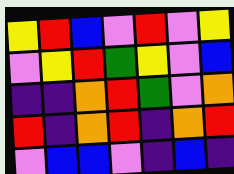[["yellow", "red", "blue", "violet", "red", "violet", "yellow"], ["violet", "yellow", "red", "green", "yellow", "violet", "blue"], ["indigo", "indigo", "orange", "red", "green", "violet", "orange"], ["red", "indigo", "orange", "red", "indigo", "orange", "red"], ["violet", "blue", "blue", "violet", "indigo", "blue", "indigo"]]